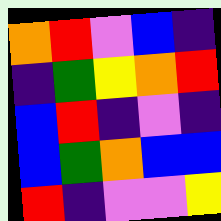[["orange", "red", "violet", "blue", "indigo"], ["indigo", "green", "yellow", "orange", "red"], ["blue", "red", "indigo", "violet", "indigo"], ["blue", "green", "orange", "blue", "blue"], ["red", "indigo", "violet", "violet", "yellow"]]